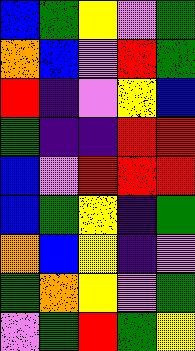[["blue", "green", "yellow", "violet", "green"], ["orange", "blue", "violet", "red", "green"], ["red", "indigo", "violet", "yellow", "blue"], ["green", "indigo", "indigo", "red", "red"], ["blue", "violet", "red", "red", "red"], ["blue", "green", "yellow", "indigo", "green"], ["orange", "blue", "yellow", "indigo", "violet"], ["green", "orange", "yellow", "violet", "green"], ["violet", "green", "red", "green", "yellow"]]